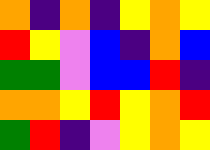[["orange", "indigo", "orange", "indigo", "yellow", "orange", "yellow"], ["red", "yellow", "violet", "blue", "indigo", "orange", "blue"], ["green", "green", "violet", "blue", "blue", "red", "indigo"], ["orange", "orange", "yellow", "red", "yellow", "orange", "red"], ["green", "red", "indigo", "violet", "yellow", "orange", "yellow"]]